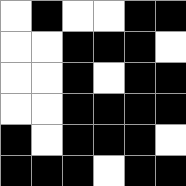[["white", "black", "white", "white", "black", "black"], ["white", "white", "black", "black", "black", "white"], ["white", "white", "black", "white", "black", "black"], ["white", "white", "black", "black", "black", "black"], ["black", "white", "black", "black", "black", "white"], ["black", "black", "black", "white", "black", "black"]]